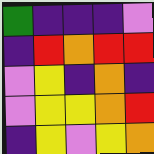[["green", "indigo", "indigo", "indigo", "violet"], ["indigo", "red", "orange", "red", "red"], ["violet", "yellow", "indigo", "orange", "indigo"], ["violet", "yellow", "yellow", "orange", "red"], ["indigo", "yellow", "violet", "yellow", "orange"]]